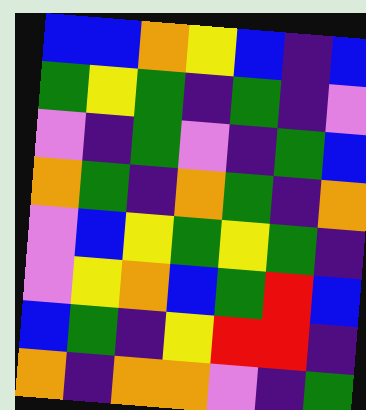[["blue", "blue", "orange", "yellow", "blue", "indigo", "blue"], ["green", "yellow", "green", "indigo", "green", "indigo", "violet"], ["violet", "indigo", "green", "violet", "indigo", "green", "blue"], ["orange", "green", "indigo", "orange", "green", "indigo", "orange"], ["violet", "blue", "yellow", "green", "yellow", "green", "indigo"], ["violet", "yellow", "orange", "blue", "green", "red", "blue"], ["blue", "green", "indigo", "yellow", "red", "red", "indigo"], ["orange", "indigo", "orange", "orange", "violet", "indigo", "green"]]